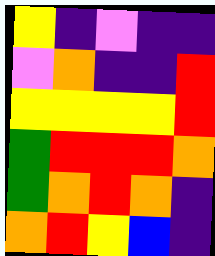[["yellow", "indigo", "violet", "indigo", "indigo"], ["violet", "orange", "indigo", "indigo", "red"], ["yellow", "yellow", "yellow", "yellow", "red"], ["green", "red", "red", "red", "orange"], ["green", "orange", "red", "orange", "indigo"], ["orange", "red", "yellow", "blue", "indigo"]]